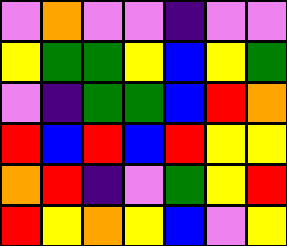[["violet", "orange", "violet", "violet", "indigo", "violet", "violet"], ["yellow", "green", "green", "yellow", "blue", "yellow", "green"], ["violet", "indigo", "green", "green", "blue", "red", "orange"], ["red", "blue", "red", "blue", "red", "yellow", "yellow"], ["orange", "red", "indigo", "violet", "green", "yellow", "red"], ["red", "yellow", "orange", "yellow", "blue", "violet", "yellow"]]